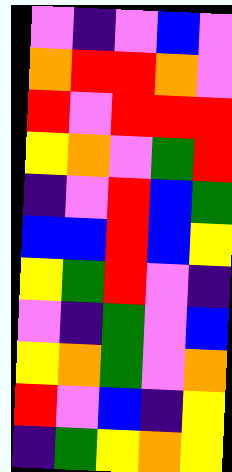[["violet", "indigo", "violet", "blue", "violet"], ["orange", "red", "red", "orange", "violet"], ["red", "violet", "red", "red", "red"], ["yellow", "orange", "violet", "green", "red"], ["indigo", "violet", "red", "blue", "green"], ["blue", "blue", "red", "blue", "yellow"], ["yellow", "green", "red", "violet", "indigo"], ["violet", "indigo", "green", "violet", "blue"], ["yellow", "orange", "green", "violet", "orange"], ["red", "violet", "blue", "indigo", "yellow"], ["indigo", "green", "yellow", "orange", "yellow"]]